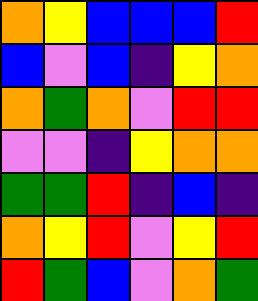[["orange", "yellow", "blue", "blue", "blue", "red"], ["blue", "violet", "blue", "indigo", "yellow", "orange"], ["orange", "green", "orange", "violet", "red", "red"], ["violet", "violet", "indigo", "yellow", "orange", "orange"], ["green", "green", "red", "indigo", "blue", "indigo"], ["orange", "yellow", "red", "violet", "yellow", "red"], ["red", "green", "blue", "violet", "orange", "green"]]